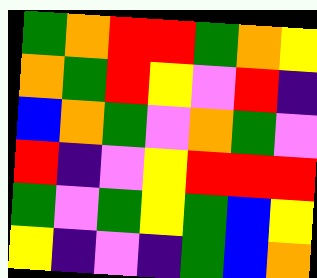[["green", "orange", "red", "red", "green", "orange", "yellow"], ["orange", "green", "red", "yellow", "violet", "red", "indigo"], ["blue", "orange", "green", "violet", "orange", "green", "violet"], ["red", "indigo", "violet", "yellow", "red", "red", "red"], ["green", "violet", "green", "yellow", "green", "blue", "yellow"], ["yellow", "indigo", "violet", "indigo", "green", "blue", "orange"]]